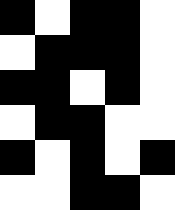[["black", "white", "black", "black", "white"], ["white", "black", "black", "black", "white"], ["black", "black", "white", "black", "white"], ["white", "black", "black", "white", "white"], ["black", "white", "black", "white", "black"], ["white", "white", "black", "black", "white"]]